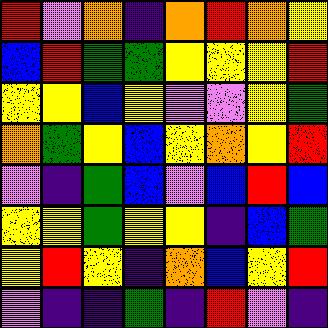[["red", "violet", "orange", "indigo", "orange", "red", "orange", "yellow"], ["blue", "red", "green", "green", "yellow", "yellow", "yellow", "red"], ["yellow", "yellow", "blue", "yellow", "violet", "violet", "yellow", "green"], ["orange", "green", "yellow", "blue", "yellow", "orange", "yellow", "red"], ["violet", "indigo", "green", "blue", "violet", "blue", "red", "blue"], ["yellow", "yellow", "green", "yellow", "yellow", "indigo", "blue", "green"], ["yellow", "red", "yellow", "indigo", "orange", "blue", "yellow", "red"], ["violet", "indigo", "indigo", "green", "indigo", "red", "violet", "indigo"]]